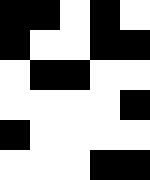[["black", "black", "white", "black", "white"], ["black", "white", "white", "black", "black"], ["white", "black", "black", "white", "white"], ["white", "white", "white", "white", "black"], ["black", "white", "white", "white", "white"], ["white", "white", "white", "black", "black"]]